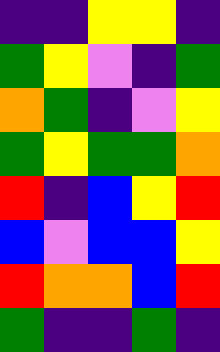[["indigo", "indigo", "yellow", "yellow", "indigo"], ["green", "yellow", "violet", "indigo", "green"], ["orange", "green", "indigo", "violet", "yellow"], ["green", "yellow", "green", "green", "orange"], ["red", "indigo", "blue", "yellow", "red"], ["blue", "violet", "blue", "blue", "yellow"], ["red", "orange", "orange", "blue", "red"], ["green", "indigo", "indigo", "green", "indigo"]]